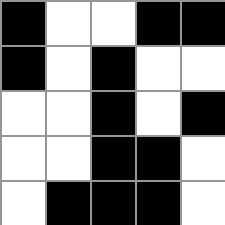[["black", "white", "white", "black", "black"], ["black", "white", "black", "white", "white"], ["white", "white", "black", "white", "black"], ["white", "white", "black", "black", "white"], ["white", "black", "black", "black", "white"]]